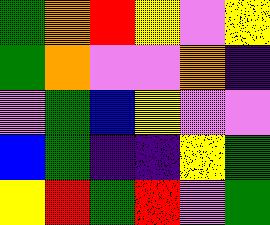[["green", "orange", "red", "yellow", "violet", "yellow"], ["green", "orange", "violet", "violet", "orange", "indigo"], ["violet", "green", "blue", "yellow", "violet", "violet"], ["blue", "green", "indigo", "indigo", "yellow", "green"], ["yellow", "red", "green", "red", "violet", "green"]]